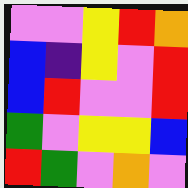[["violet", "violet", "yellow", "red", "orange"], ["blue", "indigo", "yellow", "violet", "red"], ["blue", "red", "violet", "violet", "red"], ["green", "violet", "yellow", "yellow", "blue"], ["red", "green", "violet", "orange", "violet"]]